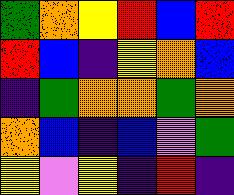[["green", "orange", "yellow", "red", "blue", "red"], ["red", "blue", "indigo", "yellow", "orange", "blue"], ["indigo", "green", "orange", "orange", "green", "orange"], ["orange", "blue", "indigo", "blue", "violet", "green"], ["yellow", "violet", "yellow", "indigo", "red", "indigo"]]